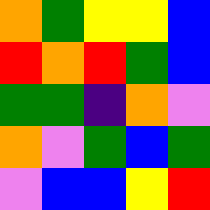[["orange", "green", "yellow", "yellow", "blue"], ["red", "orange", "red", "green", "blue"], ["green", "green", "indigo", "orange", "violet"], ["orange", "violet", "green", "blue", "green"], ["violet", "blue", "blue", "yellow", "red"]]